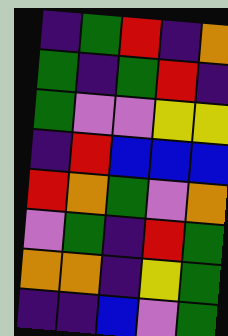[["indigo", "green", "red", "indigo", "orange"], ["green", "indigo", "green", "red", "indigo"], ["green", "violet", "violet", "yellow", "yellow"], ["indigo", "red", "blue", "blue", "blue"], ["red", "orange", "green", "violet", "orange"], ["violet", "green", "indigo", "red", "green"], ["orange", "orange", "indigo", "yellow", "green"], ["indigo", "indigo", "blue", "violet", "green"]]